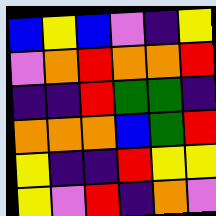[["blue", "yellow", "blue", "violet", "indigo", "yellow"], ["violet", "orange", "red", "orange", "orange", "red"], ["indigo", "indigo", "red", "green", "green", "indigo"], ["orange", "orange", "orange", "blue", "green", "red"], ["yellow", "indigo", "indigo", "red", "yellow", "yellow"], ["yellow", "violet", "red", "indigo", "orange", "violet"]]